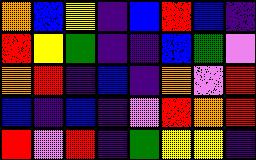[["orange", "blue", "yellow", "indigo", "blue", "red", "blue", "indigo"], ["red", "yellow", "green", "indigo", "indigo", "blue", "green", "violet"], ["orange", "red", "indigo", "blue", "indigo", "orange", "violet", "red"], ["blue", "indigo", "blue", "indigo", "violet", "red", "orange", "red"], ["red", "violet", "red", "indigo", "green", "yellow", "yellow", "indigo"]]